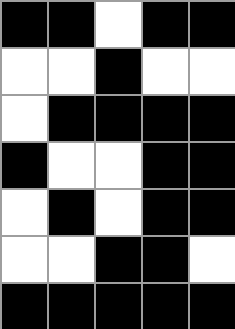[["black", "black", "white", "black", "black"], ["white", "white", "black", "white", "white"], ["white", "black", "black", "black", "black"], ["black", "white", "white", "black", "black"], ["white", "black", "white", "black", "black"], ["white", "white", "black", "black", "white"], ["black", "black", "black", "black", "black"]]